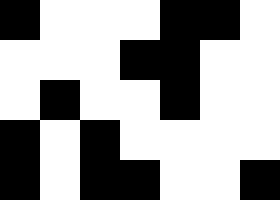[["black", "white", "white", "white", "black", "black", "white"], ["white", "white", "white", "black", "black", "white", "white"], ["white", "black", "white", "white", "black", "white", "white"], ["black", "white", "black", "white", "white", "white", "white"], ["black", "white", "black", "black", "white", "white", "black"]]